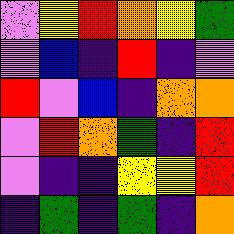[["violet", "yellow", "red", "orange", "yellow", "green"], ["violet", "blue", "indigo", "red", "indigo", "violet"], ["red", "violet", "blue", "indigo", "orange", "orange"], ["violet", "red", "orange", "green", "indigo", "red"], ["violet", "indigo", "indigo", "yellow", "yellow", "red"], ["indigo", "green", "indigo", "green", "indigo", "orange"]]